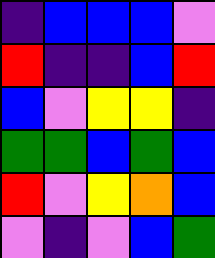[["indigo", "blue", "blue", "blue", "violet"], ["red", "indigo", "indigo", "blue", "red"], ["blue", "violet", "yellow", "yellow", "indigo"], ["green", "green", "blue", "green", "blue"], ["red", "violet", "yellow", "orange", "blue"], ["violet", "indigo", "violet", "blue", "green"]]